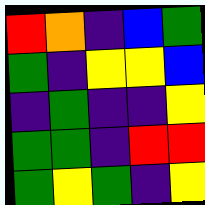[["red", "orange", "indigo", "blue", "green"], ["green", "indigo", "yellow", "yellow", "blue"], ["indigo", "green", "indigo", "indigo", "yellow"], ["green", "green", "indigo", "red", "red"], ["green", "yellow", "green", "indigo", "yellow"]]